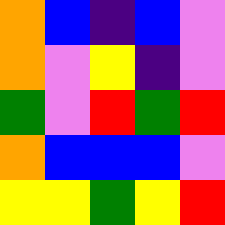[["orange", "blue", "indigo", "blue", "violet"], ["orange", "violet", "yellow", "indigo", "violet"], ["green", "violet", "red", "green", "red"], ["orange", "blue", "blue", "blue", "violet"], ["yellow", "yellow", "green", "yellow", "red"]]